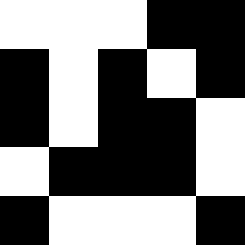[["white", "white", "white", "black", "black"], ["black", "white", "black", "white", "black"], ["black", "white", "black", "black", "white"], ["white", "black", "black", "black", "white"], ["black", "white", "white", "white", "black"]]